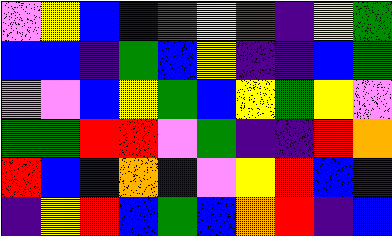[["violet", "yellow", "blue", "blue", "green", "yellow", "red", "indigo", "yellow", "green"], ["blue", "blue", "indigo", "green", "blue", "yellow", "indigo", "indigo", "blue", "green"], ["violet", "violet", "blue", "yellow", "green", "blue", "yellow", "green", "yellow", "violet"], ["green", "green", "red", "red", "violet", "green", "indigo", "indigo", "red", "orange"], ["red", "blue", "blue", "orange", "blue", "violet", "yellow", "red", "blue", "indigo"], ["indigo", "yellow", "red", "blue", "green", "blue", "orange", "red", "indigo", "blue"]]